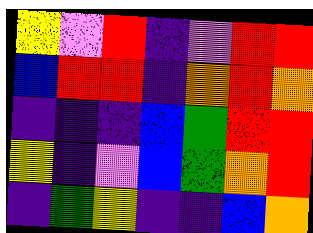[["yellow", "violet", "red", "indigo", "violet", "red", "red"], ["blue", "red", "red", "indigo", "orange", "red", "orange"], ["indigo", "indigo", "indigo", "blue", "green", "red", "red"], ["yellow", "indigo", "violet", "blue", "green", "orange", "red"], ["indigo", "green", "yellow", "indigo", "indigo", "blue", "orange"]]